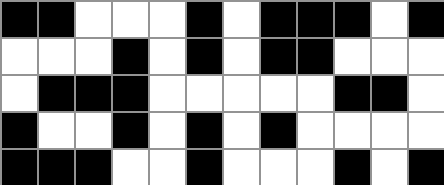[["black", "black", "white", "white", "white", "black", "white", "black", "black", "black", "white", "black"], ["white", "white", "white", "black", "white", "black", "white", "black", "black", "white", "white", "white"], ["white", "black", "black", "black", "white", "white", "white", "white", "white", "black", "black", "white"], ["black", "white", "white", "black", "white", "black", "white", "black", "white", "white", "white", "white"], ["black", "black", "black", "white", "white", "black", "white", "white", "white", "black", "white", "black"]]